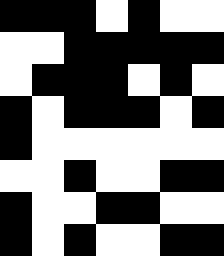[["black", "black", "black", "white", "black", "white", "white"], ["white", "white", "black", "black", "black", "black", "black"], ["white", "black", "black", "black", "white", "black", "white"], ["black", "white", "black", "black", "black", "white", "black"], ["black", "white", "white", "white", "white", "white", "white"], ["white", "white", "black", "white", "white", "black", "black"], ["black", "white", "white", "black", "black", "white", "white"], ["black", "white", "black", "white", "white", "black", "black"]]